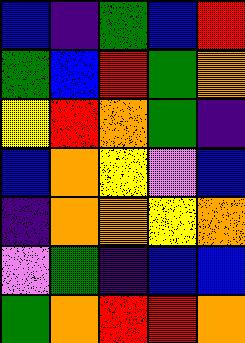[["blue", "indigo", "green", "blue", "red"], ["green", "blue", "red", "green", "orange"], ["yellow", "red", "orange", "green", "indigo"], ["blue", "orange", "yellow", "violet", "blue"], ["indigo", "orange", "orange", "yellow", "orange"], ["violet", "green", "indigo", "blue", "blue"], ["green", "orange", "red", "red", "orange"]]